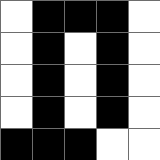[["white", "black", "black", "black", "white"], ["white", "black", "white", "black", "white"], ["white", "black", "white", "black", "white"], ["white", "black", "white", "black", "white"], ["black", "black", "black", "white", "white"]]